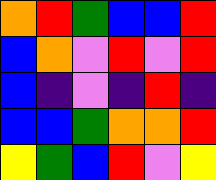[["orange", "red", "green", "blue", "blue", "red"], ["blue", "orange", "violet", "red", "violet", "red"], ["blue", "indigo", "violet", "indigo", "red", "indigo"], ["blue", "blue", "green", "orange", "orange", "red"], ["yellow", "green", "blue", "red", "violet", "yellow"]]